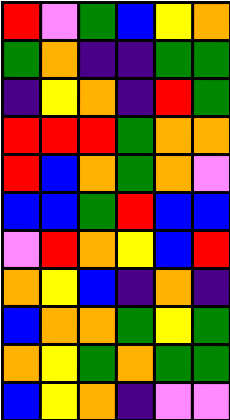[["red", "violet", "green", "blue", "yellow", "orange"], ["green", "orange", "indigo", "indigo", "green", "green"], ["indigo", "yellow", "orange", "indigo", "red", "green"], ["red", "red", "red", "green", "orange", "orange"], ["red", "blue", "orange", "green", "orange", "violet"], ["blue", "blue", "green", "red", "blue", "blue"], ["violet", "red", "orange", "yellow", "blue", "red"], ["orange", "yellow", "blue", "indigo", "orange", "indigo"], ["blue", "orange", "orange", "green", "yellow", "green"], ["orange", "yellow", "green", "orange", "green", "green"], ["blue", "yellow", "orange", "indigo", "violet", "violet"]]